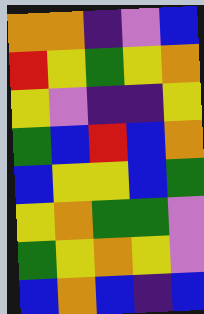[["orange", "orange", "indigo", "violet", "blue"], ["red", "yellow", "green", "yellow", "orange"], ["yellow", "violet", "indigo", "indigo", "yellow"], ["green", "blue", "red", "blue", "orange"], ["blue", "yellow", "yellow", "blue", "green"], ["yellow", "orange", "green", "green", "violet"], ["green", "yellow", "orange", "yellow", "violet"], ["blue", "orange", "blue", "indigo", "blue"]]